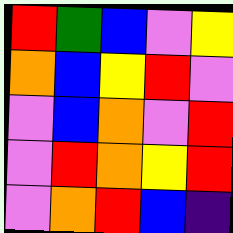[["red", "green", "blue", "violet", "yellow"], ["orange", "blue", "yellow", "red", "violet"], ["violet", "blue", "orange", "violet", "red"], ["violet", "red", "orange", "yellow", "red"], ["violet", "orange", "red", "blue", "indigo"]]